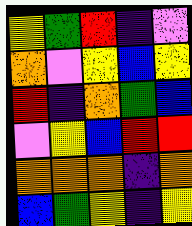[["yellow", "green", "red", "indigo", "violet"], ["orange", "violet", "yellow", "blue", "yellow"], ["red", "indigo", "orange", "green", "blue"], ["violet", "yellow", "blue", "red", "red"], ["orange", "orange", "orange", "indigo", "orange"], ["blue", "green", "yellow", "indigo", "yellow"]]